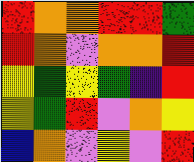[["red", "orange", "orange", "red", "red", "green"], ["red", "orange", "violet", "orange", "orange", "red"], ["yellow", "green", "yellow", "green", "indigo", "red"], ["yellow", "green", "red", "violet", "orange", "yellow"], ["blue", "orange", "violet", "yellow", "violet", "red"]]